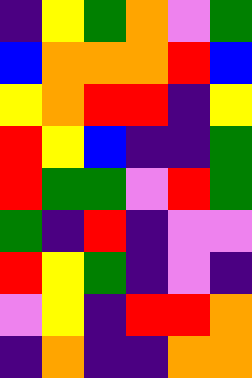[["indigo", "yellow", "green", "orange", "violet", "green"], ["blue", "orange", "orange", "orange", "red", "blue"], ["yellow", "orange", "red", "red", "indigo", "yellow"], ["red", "yellow", "blue", "indigo", "indigo", "green"], ["red", "green", "green", "violet", "red", "green"], ["green", "indigo", "red", "indigo", "violet", "violet"], ["red", "yellow", "green", "indigo", "violet", "indigo"], ["violet", "yellow", "indigo", "red", "red", "orange"], ["indigo", "orange", "indigo", "indigo", "orange", "orange"]]